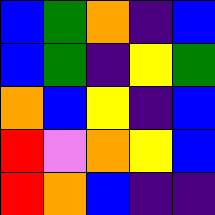[["blue", "green", "orange", "indigo", "blue"], ["blue", "green", "indigo", "yellow", "green"], ["orange", "blue", "yellow", "indigo", "blue"], ["red", "violet", "orange", "yellow", "blue"], ["red", "orange", "blue", "indigo", "indigo"]]